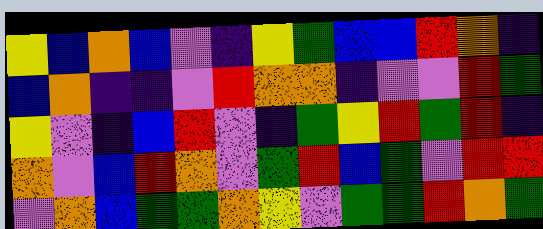[["yellow", "blue", "orange", "blue", "violet", "indigo", "yellow", "green", "blue", "blue", "red", "orange", "indigo"], ["blue", "orange", "indigo", "indigo", "violet", "red", "orange", "orange", "indigo", "violet", "violet", "red", "green"], ["yellow", "violet", "indigo", "blue", "red", "violet", "indigo", "green", "yellow", "red", "green", "red", "indigo"], ["orange", "violet", "blue", "red", "orange", "violet", "green", "red", "blue", "green", "violet", "red", "red"], ["violet", "orange", "blue", "green", "green", "orange", "yellow", "violet", "green", "green", "red", "orange", "green"]]